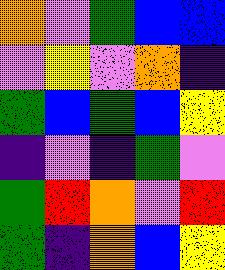[["orange", "violet", "green", "blue", "blue"], ["violet", "yellow", "violet", "orange", "indigo"], ["green", "blue", "green", "blue", "yellow"], ["indigo", "violet", "indigo", "green", "violet"], ["green", "red", "orange", "violet", "red"], ["green", "indigo", "orange", "blue", "yellow"]]